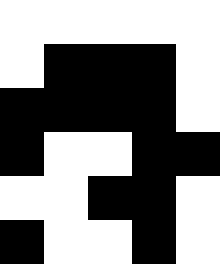[["white", "white", "white", "white", "white"], ["white", "black", "black", "black", "white"], ["black", "black", "black", "black", "white"], ["black", "white", "white", "black", "black"], ["white", "white", "black", "black", "white"], ["black", "white", "white", "black", "white"]]